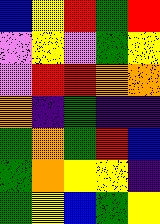[["blue", "yellow", "red", "green", "red"], ["violet", "yellow", "violet", "green", "yellow"], ["violet", "red", "red", "orange", "orange"], ["orange", "indigo", "green", "indigo", "indigo"], ["green", "orange", "green", "red", "blue"], ["green", "orange", "yellow", "yellow", "indigo"], ["green", "yellow", "blue", "green", "yellow"]]